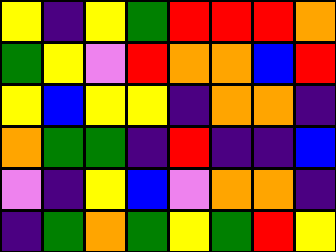[["yellow", "indigo", "yellow", "green", "red", "red", "red", "orange"], ["green", "yellow", "violet", "red", "orange", "orange", "blue", "red"], ["yellow", "blue", "yellow", "yellow", "indigo", "orange", "orange", "indigo"], ["orange", "green", "green", "indigo", "red", "indigo", "indigo", "blue"], ["violet", "indigo", "yellow", "blue", "violet", "orange", "orange", "indigo"], ["indigo", "green", "orange", "green", "yellow", "green", "red", "yellow"]]